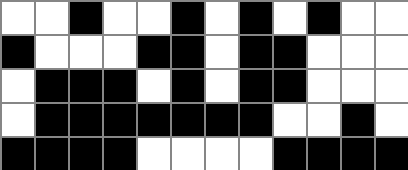[["white", "white", "black", "white", "white", "black", "white", "black", "white", "black", "white", "white"], ["black", "white", "white", "white", "black", "black", "white", "black", "black", "white", "white", "white"], ["white", "black", "black", "black", "white", "black", "white", "black", "black", "white", "white", "white"], ["white", "black", "black", "black", "black", "black", "black", "black", "white", "white", "black", "white"], ["black", "black", "black", "black", "white", "white", "white", "white", "black", "black", "black", "black"]]